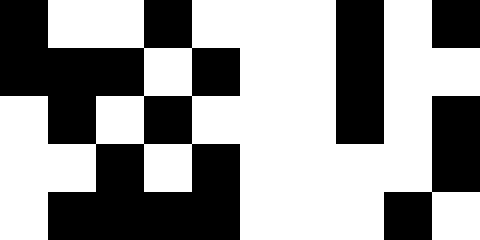[["black", "white", "white", "black", "white", "white", "white", "black", "white", "black"], ["black", "black", "black", "white", "black", "white", "white", "black", "white", "white"], ["white", "black", "white", "black", "white", "white", "white", "black", "white", "black"], ["white", "white", "black", "white", "black", "white", "white", "white", "white", "black"], ["white", "black", "black", "black", "black", "white", "white", "white", "black", "white"]]